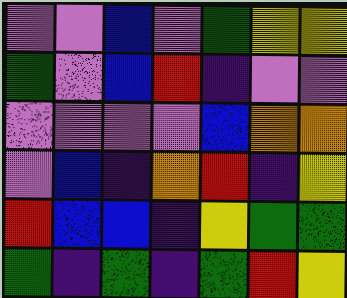[["violet", "violet", "blue", "violet", "green", "yellow", "yellow"], ["green", "violet", "blue", "red", "indigo", "violet", "violet"], ["violet", "violet", "violet", "violet", "blue", "orange", "orange"], ["violet", "blue", "indigo", "orange", "red", "indigo", "yellow"], ["red", "blue", "blue", "indigo", "yellow", "green", "green"], ["green", "indigo", "green", "indigo", "green", "red", "yellow"]]